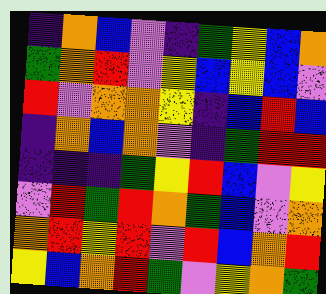[["indigo", "orange", "blue", "violet", "indigo", "green", "yellow", "blue", "orange"], ["green", "orange", "red", "violet", "yellow", "blue", "yellow", "blue", "violet"], ["red", "violet", "orange", "orange", "yellow", "indigo", "blue", "red", "blue"], ["indigo", "orange", "blue", "orange", "violet", "indigo", "green", "red", "red"], ["indigo", "indigo", "indigo", "green", "yellow", "red", "blue", "violet", "yellow"], ["violet", "red", "green", "red", "orange", "green", "blue", "violet", "orange"], ["orange", "red", "yellow", "red", "violet", "red", "blue", "orange", "red"], ["yellow", "blue", "orange", "red", "green", "violet", "yellow", "orange", "green"]]